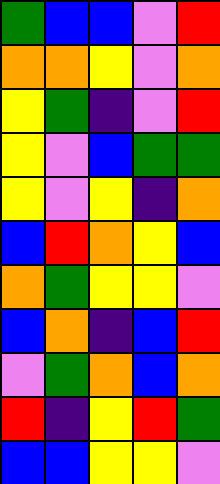[["green", "blue", "blue", "violet", "red"], ["orange", "orange", "yellow", "violet", "orange"], ["yellow", "green", "indigo", "violet", "red"], ["yellow", "violet", "blue", "green", "green"], ["yellow", "violet", "yellow", "indigo", "orange"], ["blue", "red", "orange", "yellow", "blue"], ["orange", "green", "yellow", "yellow", "violet"], ["blue", "orange", "indigo", "blue", "red"], ["violet", "green", "orange", "blue", "orange"], ["red", "indigo", "yellow", "red", "green"], ["blue", "blue", "yellow", "yellow", "violet"]]